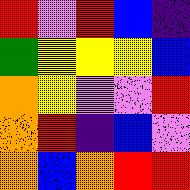[["red", "violet", "red", "blue", "indigo"], ["green", "yellow", "yellow", "yellow", "blue"], ["orange", "yellow", "violet", "violet", "red"], ["orange", "red", "indigo", "blue", "violet"], ["orange", "blue", "orange", "red", "red"]]